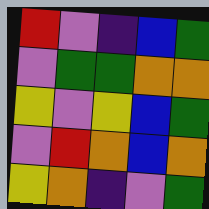[["red", "violet", "indigo", "blue", "green"], ["violet", "green", "green", "orange", "orange"], ["yellow", "violet", "yellow", "blue", "green"], ["violet", "red", "orange", "blue", "orange"], ["yellow", "orange", "indigo", "violet", "green"]]